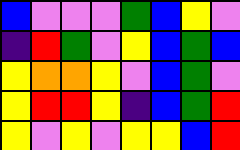[["blue", "violet", "violet", "violet", "green", "blue", "yellow", "violet"], ["indigo", "red", "green", "violet", "yellow", "blue", "green", "blue"], ["yellow", "orange", "orange", "yellow", "violet", "blue", "green", "violet"], ["yellow", "red", "red", "yellow", "indigo", "blue", "green", "red"], ["yellow", "violet", "yellow", "violet", "yellow", "yellow", "blue", "red"]]